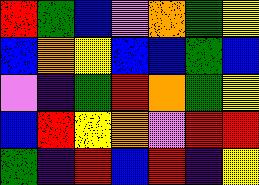[["red", "green", "blue", "violet", "orange", "green", "yellow"], ["blue", "orange", "yellow", "blue", "blue", "green", "blue"], ["violet", "indigo", "green", "red", "orange", "green", "yellow"], ["blue", "red", "yellow", "orange", "violet", "red", "red"], ["green", "indigo", "red", "blue", "red", "indigo", "yellow"]]